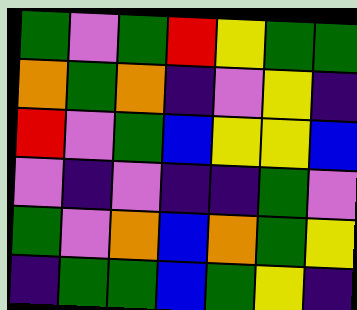[["green", "violet", "green", "red", "yellow", "green", "green"], ["orange", "green", "orange", "indigo", "violet", "yellow", "indigo"], ["red", "violet", "green", "blue", "yellow", "yellow", "blue"], ["violet", "indigo", "violet", "indigo", "indigo", "green", "violet"], ["green", "violet", "orange", "blue", "orange", "green", "yellow"], ["indigo", "green", "green", "blue", "green", "yellow", "indigo"]]